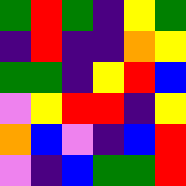[["green", "red", "green", "indigo", "yellow", "green"], ["indigo", "red", "indigo", "indigo", "orange", "yellow"], ["green", "green", "indigo", "yellow", "red", "blue"], ["violet", "yellow", "red", "red", "indigo", "yellow"], ["orange", "blue", "violet", "indigo", "blue", "red"], ["violet", "indigo", "blue", "green", "green", "red"]]